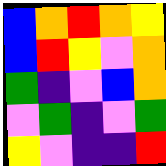[["blue", "orange", "red", "orange", "yellow"], ["blue", "red", "yellow", "violet", "orange"], ["green", "indigo", "violet", "blue", "orange"], ["violet", "green", "indigo", "violet", "green"], ["yellow", "violet", "indigo", "indigo", "red"]]